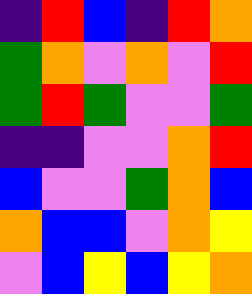[["indigo", "red", "blue", "indigo", "red", "orange"], ["green", "orange", "violet", "orange", "violet", "red"], ["green", "red", "green", "violet", "violet", "green"], ["indigo", "indigo", "violet", "violet", "orange", "red"], ["blue", "violet", "violet", "green", "orange", "blue"], ["orange", "blue", "blue", "violet", "orange", "yellow"], ["violet", "blue", "yellow", "blue", "yellow", "orange"]]